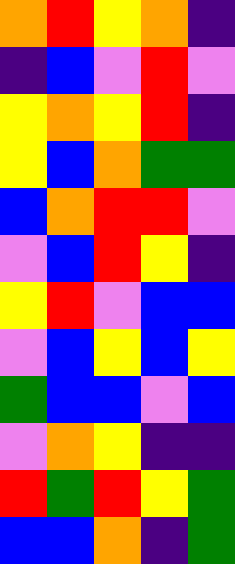[["orange", "red", "yellow", "orange", "indigo"], ["indigo", "blue", "violet", "red", "violet"], ["yellow", "orange", "yellow", "red", "indigo"], ["yellow", "blue", "orange", "green", "green"], ["blue", "orange", "red", "red", "violet"], ["violet", "blue", "red", "yellow", "indigo"], ["yellow", "red", "violet", "blue", "blue"], ["violet", "blue", "yellow", "blue", "yellow"], ["green", "blue", "blue", "violet", "blue"], ["violet", "orange", "yellow", "indigo", "indigo"], ["red", "green", "red", "yellow", "green"], ["blue", "blue", "orange", "indigo", "green"]]